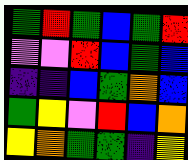[["green", "red", "green", "blue", "green", "red"], ["violet", "violet", "red", "blue", "green", "blue"], ["indigo", "indigo", "blue", "green", "orange", "blue"], ["green", "yellow", "violet", "red", "blue", "orange"], ["yellow", "orange", "green", "green", "indigo", "yellow"]]